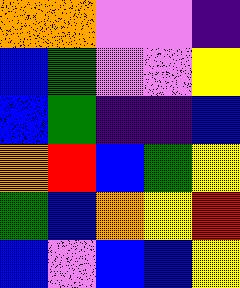[["orange", "orange", "violet", "violet", "indigo"], ["blue", "green", "violet", "violet", "yellow"], ["blue", "green", "indigo", "indigo", "blue"], ["orange", "red", "blue", "green", "yellow"], ["green", "blue", "orange", "yellow", "red"], ["blue", "violet", "blue", "blue", "yellow"]]